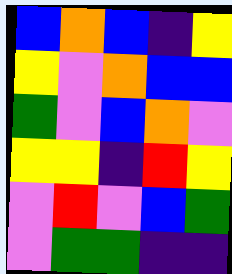[["blue", "orange", "blue", "indigo", "yellow"], ["yellow", "violet", "orange", "blue", "blue"], ["green", "violet", "blue", "orange", "violet"], ["yellow", "yellow", "indigo", "red", "yellow"], ["violet", "red", "violet", "blue", "green"], ["violet", "green", "green", "indigo", "indigo"]]